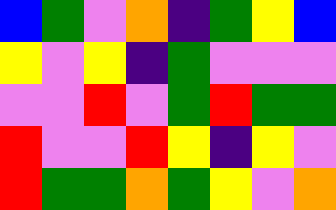[["blue", "green", "violet", "orange", "indigo", "green", "yellow", "blue"], ["yellow", "violet", "yellow", "indigo", "green", "violet", "violet", "violet"], ["violet", "violet", "red", "violet", "green", "red", "green", "green"], ["red", "violet", "violet", "red", "yellow", "indigo", "yellow", "violet"], ["red", "green", "green", "orange", "green", "yellow", "violet", "orange"]]